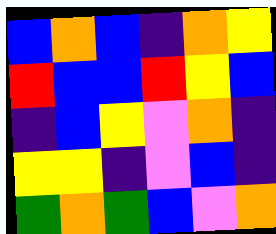[["blue", "orange", "blue", "indigo", "orange", "yellow"], ["red", "blue", "blue", "red", "yellow", "blue"], ["indigo", "blue", "yellow", "violet", "orange", "indigo"], ["yellow", "yellow", "indigo", "violet", "blue", "indigo"], ["green", "orange", "green", "blue", "violet", "orange"]]